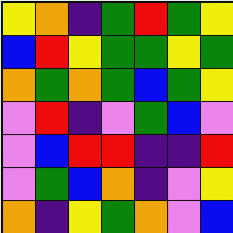[["yellow", "orange", "indigo", "green", "red", "green", "yellow"], ["blue", "red", "yellow", "green", "green", "yellow", "green"], ["orange", "green", "orange", "green", "blue", "green", "yellow"], ["violet", "red", "indigo", "violet", "green", "blue", "violet"], ["violet", "blue", "red", "red", "indigo", "indigo", "red"], ["violet", "green", "blue", "orange", "indigo", "violet", "yellow"], ["orange", "indigo", "yellow", "green", "orange", "violet", "blue"]]